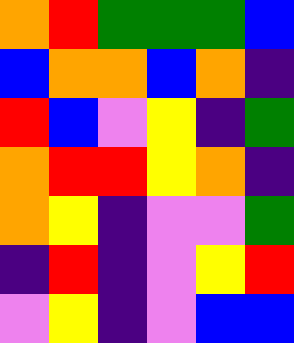[["orange", "red", "green", "green", "green", "blue"], ["blue", "orange", "orange", "blue", "orange", "indigo"], ["red", "blue", "violet", "yellow", "indigo", "green"], ["orange", "red", "red", "yellow", "orange", "indigo"], ["orange", "yellow", "indigo", "violet", "violet", "green"], ["indigo", "red", "indigo", "violet", "yellow", "red"], ["violet", "yellow", "indigo", "violet", "blue", "blue"]]